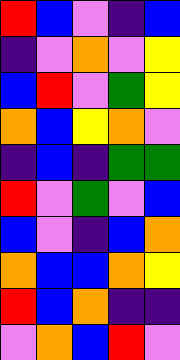[["red", "blue", "violet", "indigo", "blue"], ["indigo", "violet", "orange", "violet", "yellow"], ["blue", "red", "violet", "green", "yellow"], ["orange", "blue", "yellow", "orange", "violet"], ["indigo", "blue", "indigo", "green", "green"], ["red", "violet", "green", "violet", "blue"], ["blue", "violet", "indigo", "blue", "orange"], ["orange", "blue", "blue", "orange", "yellow"], ["red", "blue", "orange", "indigo", "indigo"], ["violet", "orange", "blue", "red", "violet"]]